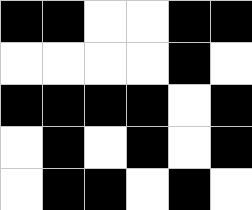[["black", "black", "white", "white", "black", "black"], ["white", "white", "white", "white", "black", "white"], ["black", "black", "black", "black", "white", "black"], ["white", "black", "white", "black", "white", "black"], ["white", "black", "black", "white", "black", "white"]]